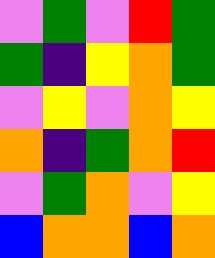[["violet", "green", "violet", "red", "green"], ["green", "indigo", "yellow", "orange", "green"], ["violet", "yellow", "violet", "orange", "yellow"], ["orange", "indigo", "green", "orange", "red"], ["violet", "green", "orange", "violet", "yellow"], ["blue", "orange", "orange", "blue", "orange"]]